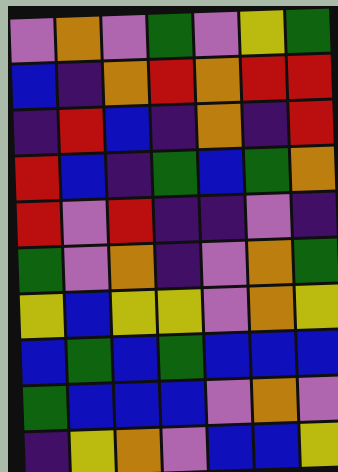[["violet", "orange", "violet", "green", "violet", "yellow", "green"], ["blue", "indigo", "orange", "red", "orange", "red", "red"], ["indigo", "red", "blue", "indigo", "orange", "indigo", "red"], ["red", "blue", "indigo", "green", "blue", "green", "orange"], ["red", "violet", "red", "indigo", "indigo", "violet", "indigo"], ["green", "violet", "orange", "indigo", "violet", "orange", "green"], ["yellow", "blue", "yellow", "yellow", "violet", "orange", "yellow"], ["blue", "green", "blue", "green", "blue", "blue", "blue"], ["green", "blue", "blue", "blue", "violet", "orange", "violet"], ["indigo", "yellow", "orange", "violet", "blue", "blue", "yellow"]]